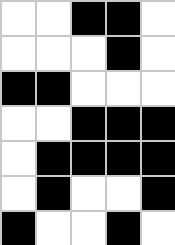[["white", "white", "black", "black", "white"], ["white", "white", "white", "black", "white"], ["black", "black", "white", "white", "white"], ["white", "white", "black", "black", "black"], ["white", "black", "black", "black", "black"], ["white", "black", "white", "white", "black"], ["black", "white", "white", "black", "white"]]